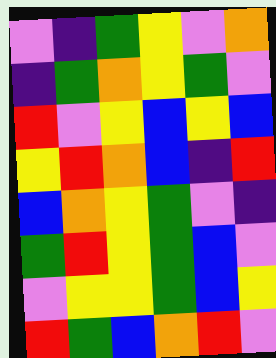[["violet", "indigo", "green", "yellow", "violet", "orange"], ["indigo", "green", "orange", "yellow", "green", "violet"], ["red", "violet", "yellow", "blue", "yellow", "blue"], ["yellow", "red", "orange", "blue", "indigo", "red"], ["blue", "orange", "yellow", "green", "violet", "indigo"], ["green", "red", "yellow", "green", "blue", "violet"], ["violet", "yellow", "yellow", "green", "blue", "yellow"], ["red", "green", "blue", "orange", "red", "violet"]]